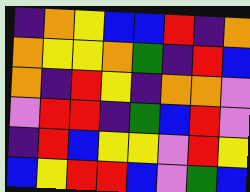[["indigo", "orange", "yellow", "blue", "blue", "red", "indigo", "orange"], ["orange", "yellow", "yellow", "orange", "green", "indigo", "red", "blue"], ["orange", "indigo", "red", "yellow", "indigo", "orange", "orange", "violet"], ["violet", "red", "red", "indigo", "green", "blue", "red", "violet"], ["indigo", "red", "blue", "yellow", "yellow", "violet", "red", "yellow"], ["blue", "yellow", "red", "red", "blue", "violet", "green", "blue"]]